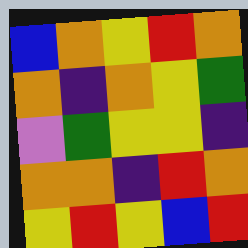[["blue", "orange", "yellow", "red", "orange"], ["orange", "indigo", "orange", "yellow", "green"], ["violet", "green", "yellow", "yellow", "indigo"], ["orange", "orange", "indigo", "red", "orange"], ["yellow", "red", "yellow", "blue", "red"]]